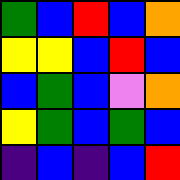[["green", "blue", "red", "blue", "orange"], ["yellow", "yellow", "blue", "red", "blue"], ["blue", "green", "blue", "violet", "orange"], ["yellow", "green", "blue", "green", "blue"], ["indigo", "blue", "indigo", "blue", "red"]]